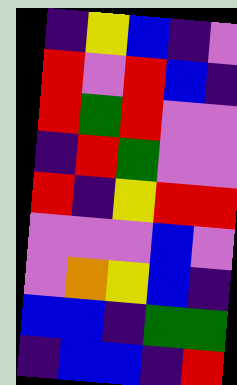[["indigo", "yellow", "blue", "indigo", "violet"], ["red", "violet", "red", "blue", "indigo"], ["red", "green", "red", "violet", "violet"], ["indigo", "red", "green", "violet", "violet"], ["red", "indigo", "yellow", "red", "red"], ["violet", "violet", "violet", "blue", "violet"], ["violet", "orange", "yellow", "blue", "indigo"], ["blue", "blue", "indigo", "green", "green"], ["indigo", "blue", "blue", "indigo", "red"]]